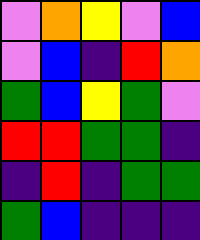[["violet", "orange", "yellow", "violet", "blue"], ["violet", "blue", "indigo", "red", "orange"], ["green", "blue", "yellow", "green", "violet"], ["red", "red", "green", "green", "indigo"], ["indigo", "red", "indigo", "green", "green"], ["green", "blue", "indigo", "indigo", "indigo"]]